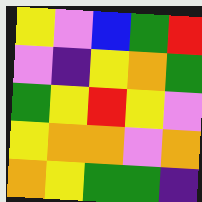[["yellow", "violet", "blue", "green", "red"], ["violet", "indigo", "yellow", "orange", "green"], ["green", "yellow", "red", "yellow", "violet"], ["yellow", "orange", "orange", "violet", "orange"], ["orange", "yellow", "green", "green", "indigo"]]